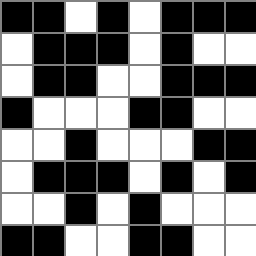[["black", "black", "white", "black", "white", "black", "black", "black"], ["white", "black", "black", "black", "white", "black", "white", "white"], ["white", "black", "black", "white", "white", "black", "black", "black"], ["black", "white", "white", "white", "black", "black", "white", "white"], ["white", "white", "black", "white", "white", "white", "black", "black"], ["white", "black", "black", "black", "white", "black", "white", "black"], ["white", "white", "black", "white", "black", "white", "white", "white"], ["black", "black", "white", "white", "black", "black", "white", "white"]]